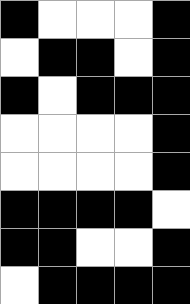[["black", "white", "white", "white", "black"], ["white", "black", "black", "white", "black"], ["black", "white", "black", "black", "black"], ["white", "white", "white", "white", "black"], ["white", "white", "white", "white", "black"], ["black", "black", "black", "black", "white"], ["black", "black", "white", "white", "black"], ["white", "black", "black", "black", "black"]]